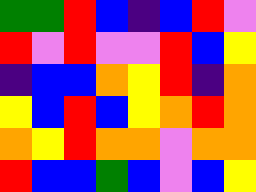[["green", "green", "red", "blue", "indigo", "blue", "red", "violet"], ["red", "violet", "red", "violet", "violet", "red", "blue", "yellow"], ["indigo", "blue", "blue", "orange", "yellow", "red", "indigo", "orange"], ["yellow", "blue", "red", "blue", "yellow", "orange", "red", "orange"], ["orange", "yellow", "red", "orange", "orange", "violet", "orange", "orange"], ["red", "blue", "blue", "green", "blue", "violet", "blue", "yellow"]]